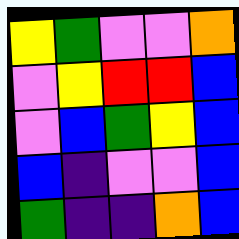[["yellow", "green", "violet", "violet", "orange"], ["violet", "yellow", "red", "red", "blue"], ["violet", "blue", "green", "yellow", "blue"], ["blue", "indigo", "violet", "violet", "blue"], ["green", "indigo", "indigo", "orange", "blue"]]